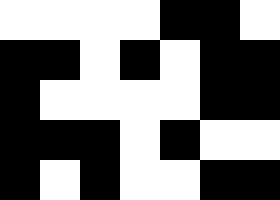[["white", "white", "white", "white", "black", "black", "white"], ["black", "black", "white", "black", "white", "black", "black"], ["black", "white", "white", "white", "white", "black", "black"], ["black", "black", "black", "white", "black", "white", "white"], ["black", "white", "black", "white", "white", "black", "black"]]